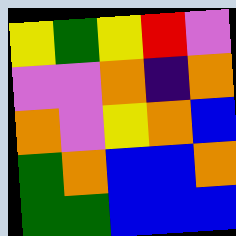[["yellow", "green", "yellow", "red", "violet"], ["violet", "violet", "orange", "indigo", "orange"], ["orange", "violet", "yellow", "orange", "blue"], ["green", "orange", "blue", "blue", "orange"], ["green", "green", "blue", "blue", "blue"]]